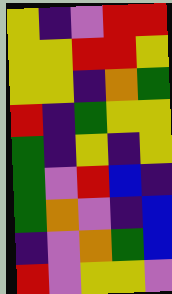[["yellow", "indigo", "violet", "red", "red"], ["yellow", "yellow", "red", "red", "yellow"], ["yellow", "yellow", "indigo", "orange", "green"], ["red", "indigo", "green", "yellow", "yellow"], ["green", "indigo", "yellow", "indigo", "yellow"], ["green", "violet", "red", "blue", "indigo"], ["green", "orange", "violet", "indigo", "blue"], ["indigo", "violet", "orange", "green", "blue"], ["red", "violet", "yellow", "yellow", "violet"]]